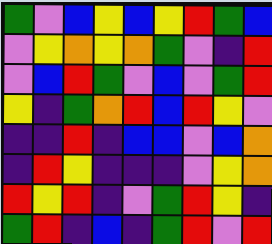[["green", "violet", "blue", "yellow", "blue", "yellow", "red", "green", "blue"], ["violet", "yellow", "orange", "yellow", "orange", "green", "violet", "indigo", "red"], ["violet", "blue", "red", "green", "violet", "blue", "violet", "green", "red"], ["yellow", "indigo", "green", "orange", "red", "blue", "red", "yellow", "violet"], ["indigo", "indigo", "red", "indigo", "blue", "blue", "violet", "blue", "orange"], ["indigo", "red", "yellow", "indigo", "indigo", "indigo", "violet", "yellow", "orange"], ["red", "yellow", "red", "indigo", "violet", "green", "red", "yellow", "indigo"], ["green", "red", "indigo", "blue", "indigo", "green", "red", "violet", "red"]]